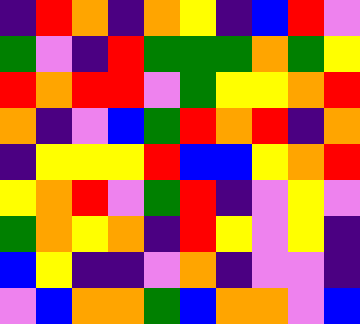[["indigo", "red", "orange", "indigo", "orange", "yellow", "indigo", "blue", "red", "violet"], ["green", "violet", "indigo", "red", "green", "green", "green", "orange", "green", "yellow"], ["red", "orange", "red", "red", "violet", "green", "yellow", "yellow", "orange", "red"], ["orange", "indigo", "violet", "blue", "green", "red", "orange", "red", "indigo", "orange"], ["indigo", "yellow", "yellow", "yellow", "red", "blue", "blue", "yellow", "orange", "red"], ["yellow", "orange", "red", "violet", "green", "red", "indigo", "violet", "yellow", "violet"], ["green", "orange", "yellow", "orange", "indigo", "red", "yellow", "violet", "yellow", "indigo"], ["blue", "yellow", "indigo", "indigo", "violet", "orange", "indigo", "violet", "violet", "indigo"], ["violet", "blue", "orange", "orange", "green", "blue", "orange", "orange", "violet", "blue"]]